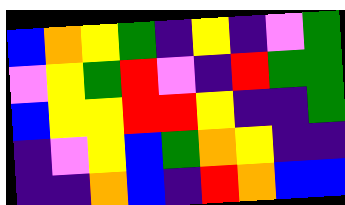[["blue", "orange", "yellow", "green", "indigo", "yellow", "indigo", "violet", "green"], ["violet", "yellow", "green", "red", "violet", "indigo", "red", "green", "green"], ["blue", "yellow", "yellow", "red", "red", "yellow", "indigo", "indigo", "green"], ["indigo", "violet", "yellow", "blue", "green", "orange", "yellow", "indigo", "indigo"], ["indigo", "indigo", "orange", "blue", "indigo", "red", "orange", "blue", "blue"]]